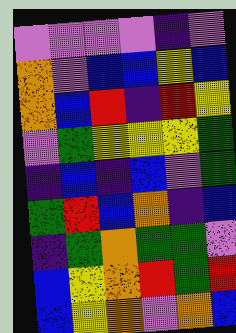[["violet", "violet", "violet", "violet", "indigo", "violet"], ["orange", "violet", "blue", "blue", "yellow", "blue"], ["orange", "blue", "red", "indigo", "red", "yellow"], ["violet", "green", "yellow", "yellow", "yellow", "green"], ["indigo", "blue", "indigo", "blue", "violet", "green"], ["green", "red", "blue", "orange", "indigo", "blue"], ["indigo", "green", "orange", "green", "green", "violet"], ["blue", "yellow", "orange", "red", "green", "red"], ["blue", "yellow", "orange", "violet", "orange", "blue"]]